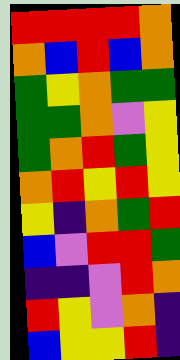[["red", "red", "red", "red", "orange"], ["orange", "blue", "red", "blue", "orange"], ["green", "yellow", "orange", "green", "green"], ["green", "green", "orange", "violet", "yellow"], ["green", "orange", "red", "green", "yellow"], ["orange", "red", "yellow", "red", "yellow"], ["yellow", "indigo", "orange", "green", "red"], ["blue", "violet", "red", "red", "green"], ["indigo", "indigo", "violet", "red", "orange"], ["red", "yellow", "violet", "orange", "indigo"], ["blue", "yellow", "yellow", "red", "indigo"]]